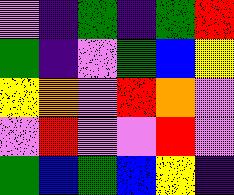[["violet", "indigo", "green", "indigo", "green", "red"], ["green", "indigo", "violet", "green", "blue", "yellow"], ["yellow", "orange", "violet", "red", "orange", "violet"], ["violet", "red", "violet", "violet", "red", "violet"], ["green", "blue", "green", "blue", "yellow", "indigo"]]